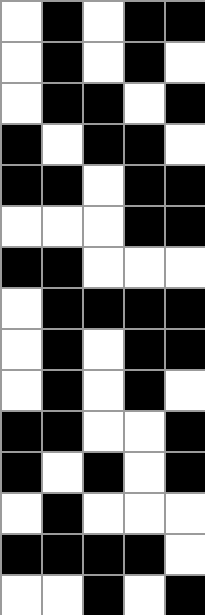[["white", "black", "white", "black", "black"], ["white", "black", "white", "black", "white"], ["white", "black", "black", "white", "black"], ["black", "white", "black", "black", "white"], ["black", "black", "white", "black", "black"], ["white", "white", "white", "black", "black"], ["black", "black", "white", "white", "white"], ["white", "black", "black", "black", "black"], ["white", "black", "white", "black", "black"], ["white", "black", "white", "black", "white"], ["black", "black", "white", "white", "black"], ["black", "white", "black", "white", "black"], ["white", "black", "white", "white", "white"], ["black", "black", "black", "black", "white"], ["white", "white", "black", "white", "black"]]